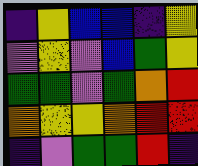[["indigo", "yellow", "blue", "blue", "indigo", "yellow"], ["violet", "yellow", "violet", "blue", "green", "yellow"], ["green", "green", "violet", "green", "orange", "red"], ["orange", "yellow", "yellow", "orange", "red", "red"], ["indigo", "violet", "green", "green", "red", "indigo"]]